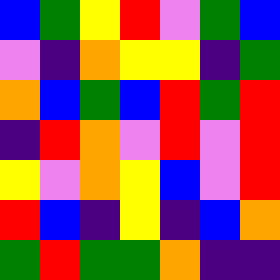[["blue", "green", "yellow", "red", "violet", "green", "blue"], ["violet", "indigo", "orange", "yellow", "yellow", "indigo", "green"], ["orange", "blue", "green", "blue", "red", "green", "red"], ["indigo", "red", "orange", "violet", "red", "violet", "red"], ["yellow", "violet", "orange", "yellow", "blue", "violet", "red"], ["red", "blue", "indigo", "yellow", "indigo", "blue", "orange"], ["green", "red", "green", "green", "orange", "indigo", "indigo"]]